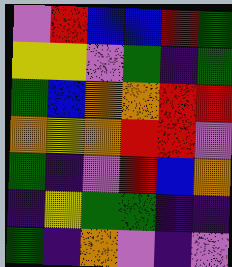[["violet", "red", "blue", "blue", "red", "green"], ["yellow", "yellow", "violet", "green", "indigo", "green"], ["green", "blue", "orange", "orange", "red", "red"], ["orange", "yellow", "orange", "red", "red", "violet"], ["green", "indigo", "violet", "red", "blue", "orange"], ["indigo", "yellow", "green", "green", "indigo", "indigo"], ["green", "indigo", "orange", "violet", "indigo", "violet"]]